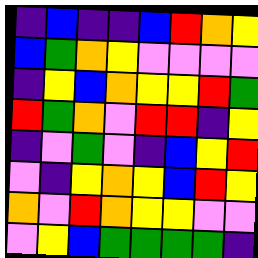[["indigo", "blue", "indigo", "indigo", "blue", "red", "orange", "yellow"], ["blue", "green", "orange", "yellow", "violet", "violet", "violet", "violet"], ["indigo", "yellow", "blue", "orange", "yellow", "yellow", "red", "green"], ["red", "green", "orange", "violet", "red", "red", "indigo", "yellow"], ["indigo", "violet", "green", "violet", "indigo", "blue", "yellow", "red"], ["violet", "indigo", "yellow", "orange", "yellow", "blue", "red", "yellow"], ["orange", "violet", "red", "orange", "yellow", "yellow", "violet", "violet"], ["violet", "yellow", "blue", "green", "green", "green", "green", "indigo"]]